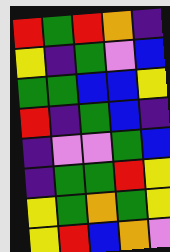[["red", "green", "red", "orange", "indigo"], ["yellow", "indigo", "green", "violet", "blue"], ["green", "green", "blue", "blue", "yellow"], ["red", "indigo", "green", "blue", "indigo"], ["indigo", "violet", "violet", "green", "blue"], ["indigo", "green", "green", "red", "yellow"], ["yellow", "green", "orange", "green", "yellow"], ["yellow", "red", "blue", "orange", "violet"]]